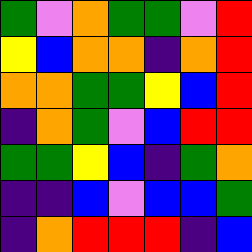[["green", "violet", "orange", "green", "green", "violet", "red"], ["yellow", "blue", "orange", "orange", "indigo", "orange", "red"], ["orange", "orange", "green", "green", "yellow", "blue", "red"], ["indigo", "orange", "green", "violet", "blue", "red", "red"], ["green", "green", "yellow", "blue", "indigo", "green", "orange"], ["indigo", "indigo", "blue", "violet", "blue", "blue", "green"], ["indigo", "orange", "red", "red", "red", "indigo", "blue"]]